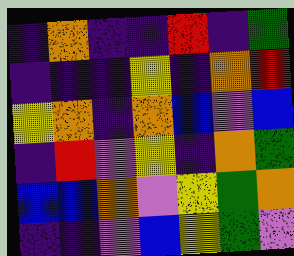[["indigo", "orange", "indigo", "indigo", "red", "indigo", "green"], ["indigo", "indigo", "indigo", "yellow", "indigo", "orange", "red"], ["yellow", "orange", "indigo", "orange", "blue", "violet", "blue"], ["indigo", "red", "violet", "yellow", "indigo", "orange", "green"], ["blue", "blue", "orange", "violet", "yellow", "green", "orange"], ["indigo", "indigo", "violet", "blue", "yellow", "green", "violet"]]